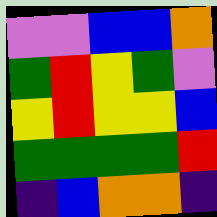[["violet", "violet", "blue", "blue", "orange"], ["green", "red", "yellow", "green", "violet"], ["yellow", "red", "yellow", "yellow", "blue"], ["green", "green", "green", "green", "red"], ["indigo", "blue", "orange", "orange", "indigo"]]